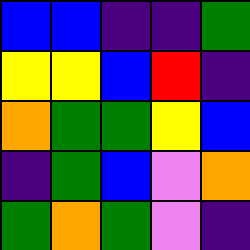[["blue", "blue", "indigo", "indigo", "green"], ["yellow", "yellow", "blue", "red", "indigo"], ["orange", "green", "green", "yellow", "blue"], ["indigo", "green", "blue", "violet", "orange"], ["green", "orange", "green", "violet", "indigo"]]